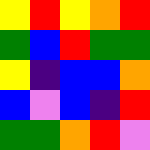[["yellow", "red", "yellow", "orange", "red"], ["green", "blue", "red", "green", "green"], ["yellow", "indigo", "blue", "blue", "orange"], ["blue", "violet", "blue", "indigo", "red"], ["green", "green", "orange", "red", "violet"]]